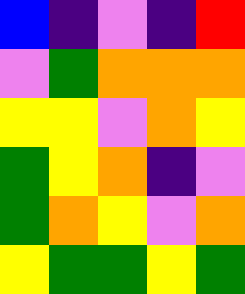[["blue", "indigo", "violet", "indigo", "red"], ["violet", "green", "orange", "orange", "orange"], ["yellow", "yellow", "violet", "orange", "yellow"], ["green", "yellow", "orange", "indigo", "violet"], ["green", "orange", "yellow", "violet", "orange"], ["yellow", "green", "green", "yellow", "green"]]